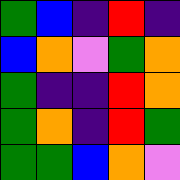[["green", "blue", "indigo", "red", "indigo"], ["blue", "orange", "violet", "green", "orange"], ["green", "indigo", "indigo", "red", "orange"], ["green", "orange", "indigo", "red", "green"], ["green", "green", "blue", "orange", "violet"]]